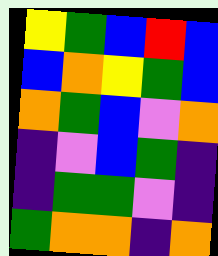[["yellow", "green", "blue", "red", "blue"], ["blue", "orange", "yellow", "green", "blue"], ["orange", "green", "blue", "violet", "orange"], ["indigo", "violet", "blue", "green", "indigo"], ["indigo", "green", "green", "violet", "indigo"], ["green", "orange", "orange", "indigo", "orange"]]